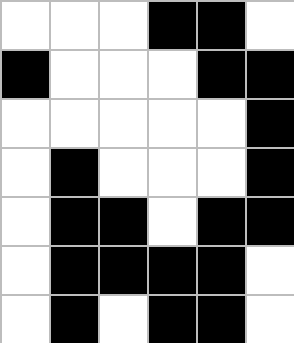[["white", "white", "white", "black", "black", "white"], ["black", "white", "white", "white", "black", "black"], ["white", "white", "white", "white", "white", "black"], ["white", "black", "white", "white", "white", "black"], ["white", "black", "black", "white", "black", "black"], ["white", "black", "black", "black", "black", "white"], ["white", "black", "white", "black", "black", "white"]]